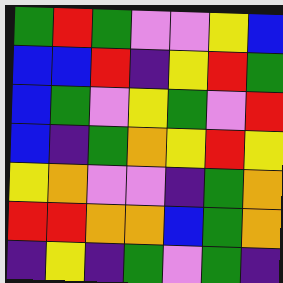[["green", "red", "green", "violet", "violet", "yellow", "blue"], ["blue", "blue", "red", "indigo", "yellow", "red", "green"], ["blue", "green", "violet", "yellow", "green", "violet", "red"], ["blue", "indigo", "green", "orange", "yellow", "red", "yellow"], ["yellow", "orange", "violet", "violet", "indigo", "green", "orange"], ["red", "red", "orange", "orange", "blue", "green", "orange"], ["indigo", "yellow", "indigo", "green", "violet", "green", "indigo"]]